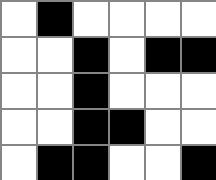[["white", "black", "white", "white", "white", "white"], ["white", "white", "black", "white", "black", "black"], ["white", "white", "black", "white", "white", "white"], ["white", "white", "black", "black", "white", "white"], ["white", "black", "black", "white", "white", "black"]]